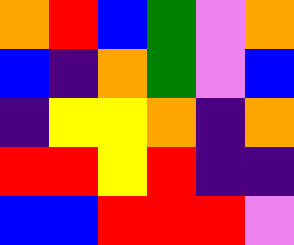[["orange", "red", "blue", "green", "violet", "orange"], ["blue", "indigo", "orange", "green", "violet", "blue"], ["indigo", "yellow", "yellow", "orange", "indigo", "orange"], ["red", "red", "yellow", "red", "indigo", "indigo"], ["blue", "blue", "red", "red", "red", "violet"]]